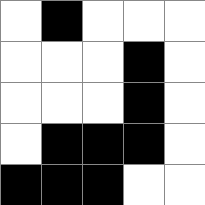[["white", "black", "white", "white", "white"], ["white", "white", "white", "black", "white"], ["white", "white", "white", "black", "white"], ["white", "black", "black", "black", "white"], ["black", "black", "black", "white", "white"]]